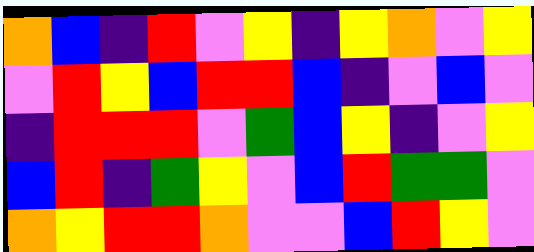[["orange", "blue", "indigo", "red", "violet", "yellow", "indigo", "yellow", "orange", "violet", "yellow"], ["violet", "red", "yellow", "blue", "red", "red", "blue", "indigo", "violet", "blue", "violet"], ["indigo", "red", "red", "red", "violet", "green", "blue", "yellow", "indigo", "violet", "yellow"], ["blue", "red", "indigo", "green", "yellow", "violet", "blue", "red", "green", "green", "violet"], ["orange", "yellow", "red", "red", "orange", "violet", "violet", "blue", "red", "yellow", "violet"]]